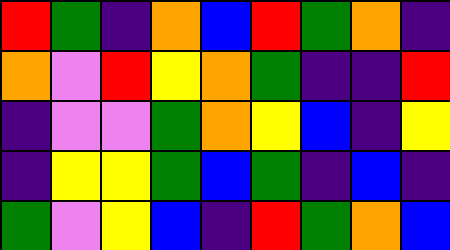[["red", "green", "indigo", "orange", "blue", "red", "green", "orange", "indigo"], ["orange", "violet", "red", "yellow", "orange", "green", "indigo", "indigo", "red"], ["indigo", "violet", "violet", "green", "orange", "yellow", "blue", "indigo", "yellow"], ["indigo", "yellow", "yellow", "green", "blue", "green", "indigo", "blue", "indigo"], ["green", "violet", "yellow", "blue", "indigo", "red", "green", "orange", "blue"]]